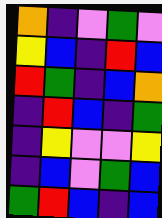[["orange", "indigo", "violet", "green", "violet"], ["yellow", "blue", "indigo", "red", "blue"], ["red", "green", "indigo", "blue", "orange"], ["indigo", "red", "blue", "indigo", "green"], ["indigo", "yellow", "violet", "violet", "yellow"], ["indigo", "blue", "violet", "green", "blue"], ["green", "red", "blue", "indigo", "blue"]]